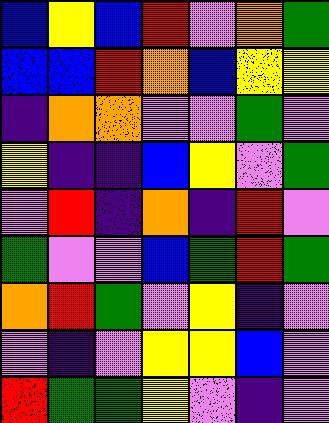[["blue", "yellow", "blue", "red", "violet", "orange", "green"], ["blue", "blue", "red", "orange", "blue", "yellow", "yellow"], ["indigo", "orange", "orange", "violet", "violet", "green", "violet"], ["yellow", "indigo", "indigo", "blue", "yellow", "violet", "green"], ["violet", "red", "indigo", "orange", "indigo", "red", "violet"], ["green", "violet", "violet", "blue", "green", "red", "green"], ["orange", "red", "green", "violet", "yellow", "indigo", "violet"], ["violet", "indigo", "violet", "yellow", "yellow", "blue", "violet"], ["red", "green", "green", "yellow", "violet", "indigo", "violet"]]